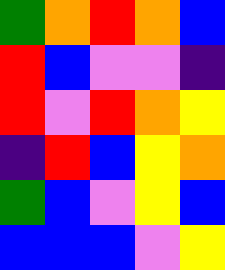[["green", "orange", "red", "orange", "blue"], ["red", "blue", "violet", "violet", "indigo"], ["red", "violet", "red", "orange", "yellow"], ["indigo", "red", "blue", "yellow", "orange"], ["green", "blue", "violet", "yellow", "blue"], ["blue", "blue", "blue", "violet", "yellow"]]